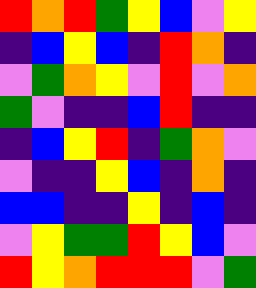[["red", "orange", "red", "green", "yellow", "blue", "violet", "yellow"], ["indigo", "blue", "yellow", "blue", "indigo", "red", "orange", "indigo"], ["violet", "green", "orange", "yellow", "violet", "red", "violet", "orange"], ["green", "violet", "indigo", "indigo", "blue", "red", "indigo", "indigo"], ["indigo", "blue", "yellow", "red", "indigo", "green", "orange", "violet"], ["violet", "indigo", "indigo", "yellow", "blue", "indigo", "orange", "indigo"], ["blue", "blue", "indigo", "indigo", "yellow", "indigo", "blue", "indigo"], ["violet", "yellow", "green", "green", "red", "yellow", "blue", "violet"], ["red", "yellow", "orange", "red", "red", "red", "violet", "green"]]